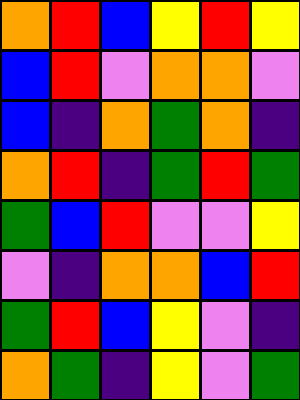[["orange", "red", "blue", "yellow", "red", "yellow"], ["blue", "red", "violet", "orange", "orange", "violet"], ["blue", "indigo", "orange", "green", "orange", "indigo"], ["orange", "red", "indigo", "green", "red", "green"], ["green", "blue", "red", "violet", "violet", "yellow"], ["violet", "indigo", "orange", "orange", "blue", "red"], ["green", "red", "blue", "yellow", "violet", "indigo"], ["orange", "green", "indigo", "yellow", "violet", "green"]]